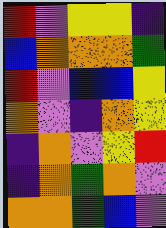[["red", "violet", "yellow", "yellow", "indigo"], ["blue", "orange", "orange", "orange", "green"], ["red", "violet", "blue", "blue", "yellow"], ["orange", "violet", "indigo", "orange", "yellow"], ["indigo", "orange", "violet", "yellow", "red"], ["indigo", "orange", "green", "orange", "violet"], ["orange", "orange", "green", "blue", "violet"]]